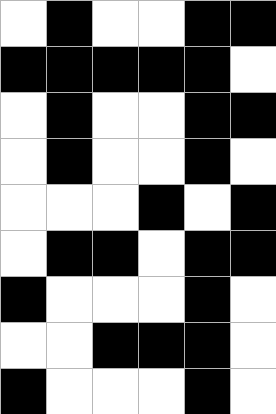[["white", "black", "white", "white", "black", "black"], ["black", "black", "black", "black", "black", "white"], ["white", "black", "white", "white", "black", "black"], ["white", "black", "white", "white", "black", "white"], ["white", "white", "white", "black", "white", "black"], ["white", "black", "black", "white", "black", "black"], ["black", "white", "white", "white", "black", "white"], ["white", "white", "black", "black", "black", "white"], ["black", "white", "white", "white", "black", "white"]]